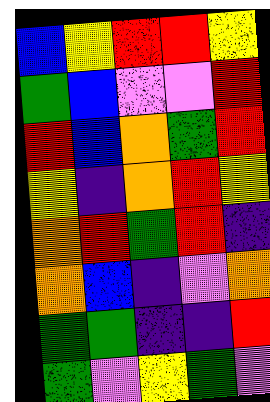[["blue", "yellow", "red", "red", "yellow"], ["green", "blue", "violet", "violet", "red"], ["red", "blue", "orange", "green", "red"], ["yellow", "indigo", "orange", "red", "yellow"], ["orange", "red", "green", "red", "indigo"], ["orange", "blue", "indigo", "violet", "orange"], ["green", "green", "indigo", "indigo", "red"], ["green", "violet", "yellow", "green", "violet"]]